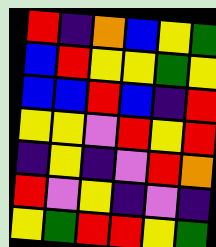[["red", "indigo", "orange", "blue", "yellow", "green"], ["blue", "red", "yellow", "yellow", "green", "yellow"], ["blue", "blue", "red", "blue", "indigo", "red"], ["yellow", "yellow", "violet", "red", "yellow", "red"], ["indigo", "yellow", "indigo", "violet", "red", "orange"], ["red", "violet", "yellow", "indigo", "violet", "indigo"], ["yellow", "green", "red", "red", "yellow", "green"]]